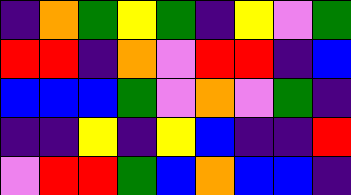[["indigo", "orange", "green", "yellow", "green", "indigo", "yellow", "violet", "green"], ["red", "red", "indigo", "orange", "violet", "red", "red", "indigo", "blue"], ["blue", "blue", "blue", "green", "violet", "orange", "violet", "green", "indigo"], ["indigo", "indigo", "yellow", "indigo", "yellow", "blue", "indigo", "indigo", "red"], ["violet", "red", "red", "green", "blue", "orange", "blue", "blue", "indigo"]]